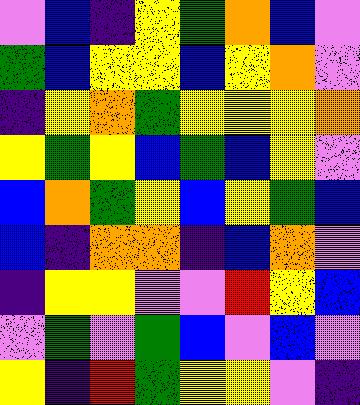[["violet", "blue", "indigo", "yellow", "green", "orange", "blue", "violet"], ["green", "blue", "yellow", "yellow", "blue", "yellow", "orange", "violet"], ["indigo", "yellow", "orange", "green", "yellow", "yellow", "yellow", "orange"], ["yellow", "green", "yellow", "blue", "green", "blue", "yellow", "violet"], ["blue", "orange", "green", "yellow", "blue", "yellow", "green", "blue"], ["blue", "indigo", "orange", "orange", "indigo", "blue", "orange", "violet"], ["indigo", "yellow", "yellow", "violet", "violet", "red", "yellow", "blue"], ["violet", "green", "violet", "green", "blue", "violet", "blue", "violet"], ["yellow", "indigo", "red", "green", "yellow", "yellow", "violet", "indigo"]]